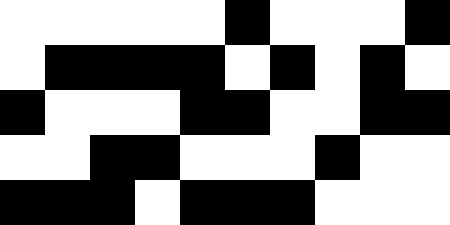[["white", "white", "white", "white", "white", "black", "white", "white", "white", "black"], ["white", "black", "black", "black", "black", "white", "black", "white", "black", "white"], ["black", "white", "white", "white", "black", "black", "white", "white", "black", "black"], ["white", "white", "black", "black", "white", "white", "white", "black", "white", "white"], ["black", "black", "black", "white", "black", "black", "black", "white", "white", "white"]]